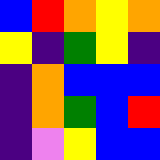[["blue", "red", "orange", "yellow", "orange"], ["yellow", "indigo", "green", "yellow", "indigo"], ["indigo", "orange", "blue", "blue", "blue"], ["indigo", "orange", "green", "blue", "red"], ["indigo", "violet", "yellow", "blue", "blue"]]